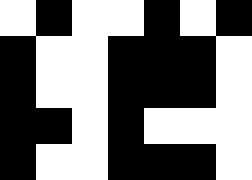[["white", "black", "white", "white", "black", "white", "black"], ["black", "white", "white", "black", "black", "black", "white"], ["black", "white", "white", "black", "black", "black", "white"], ["black", "black", "white", "black", "white", "white", "white"], ["black", "white", "white", "black", "black", "black", "white"]]